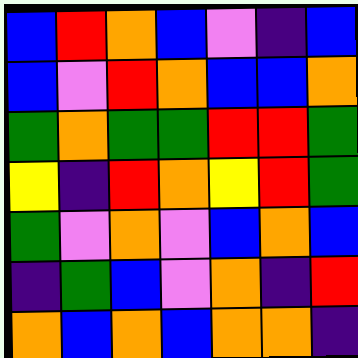[["blue", "red", "orange", "blue", "violet", "indigo", "blue"], ["blue", "violet", "red", "orange", "blue", "blue", "orange"], ["green", "orange", "green", "green", "red", "red", "green"], ["yellow", "indigo", "red", "orange", "yellow", "red", "green"], ["green", "violet", "orange", "violet", "blue", "orange", "blue"], ["indigo", "green", "blue", "violet", "orange", "indigo", "red"], ["orange", "blue", "orange", "blue", "orange", "orange", "indigo"]]